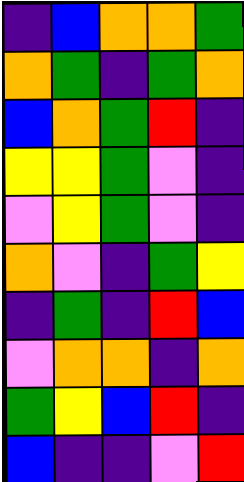[["indigo", "blue", "orange", "orange", "green"], ["orange", "green", "indigo", "green", "orange"], ["blue", "orange", "green", "red", "indigo"], ["yellow", "yellow", "green", "violet", "indigo"], ["violet", "yellow", "green", "violet", "indigo"], ["orange", "violet", "indigo", "green", "yellow"], ["indigo", "green", "indigo", "red", "blue"], ["violet", "orange", "orange", "indigo", "orange"], ["green", "yellow", "blue", "red", "indigo"], ["blue", "indigo", "indigo", "violet", "red"]]